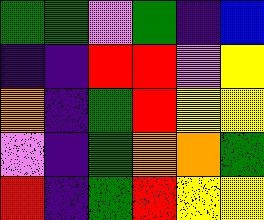[["green", "green", "violet", "green", "indigo", "blue"], ["indigo", "indigo", "red", "red", "violet", "yellow"], ["orange", "indigo", "green", "red", "yellow", "yellow"], ["violet", "indigo", "green", "orange", "orange", "green"], ["red", "indigo", "green", "red", "yellow", "yellow"]]